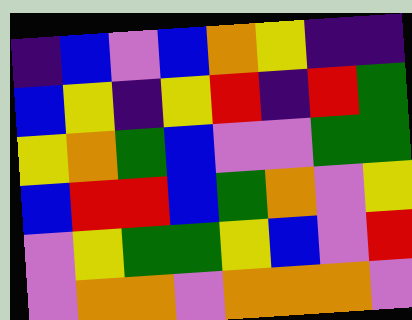[["indigo", "blue", "violet", "blue", "orange", "yellow", "indigo", "indigo"], ["blue", "yellow", "indigo", "yellow", "red", "indigo", "red", "green"], ["yellow", "orange", "green", "blue", "violet", "violet", "green", "green"], ["blue", "red", "red", "blue", "green", "orange", "violet", "yellow"], ["violet", "yellow", "green", "green", "yellow", "blue", "violet", "red"], ["violet", "orange", "orange", "violet", "orange", "orange", "orange", "violet"]]